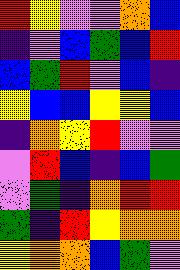[["red", "yellow", "violet", "violet", "orange", "blue"], ["indigo", "violet", "blue", "green", "blue", "red"], ["blue", "green", "red", "violet", "blue", "indigo"], ["yellow", "blue", "blue", "yellow", "yellow", "blue"], ["indigo", "orange", "yellow", "red", "violet", "violet"], ["violet", "red", "blue", "indigo", "blue", "green"], ["violet", "green", "indigo", "orange", "red", "red"], ["green", "indigo", "red", "yellow", "orange", "orange"], ["yellow", "orange", "orange", "blue", "green", "violet"]]